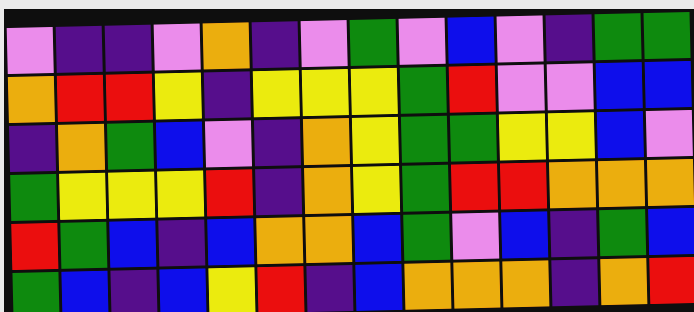[["violet", "indigo", "indigo", "violet", "orange", "indigo", "violet", "green", "violet", "blue", "violet", "indigo", "green", "green"], ["orange", "red", "red", "yellow", "indigo", "yellow", "yellow", "yellow", "green", "red", "violet", "violet", "blue", "blue"], ["indigo", "orange", "green", "blue", "violet", "indigo", "orange", "yellow", "green", "green", "yellow", "yellow", "blue", "violet"], ["green", "yellow", "yellow", "yellow", "red", "indigo", "orange", "yellow", "green", "red", "red", "orange", "orange", "orange"], ["red", "green", "blue", "indigo", "blue", "orange", "orange", "blue", "green", "violet", "blue", "indigo", "green", "blue"], ["green", "blue", "indigo", "blue", "yellow", "red", "indigo", "blue", "orange", "orange", "orange", "indigo", "orange", "red"]]